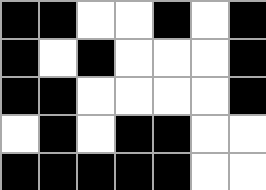[["black", "black", "white", "white", "black", "white", "black"], ["black", "white", "black", "white", "white", "white", "black"], ["black", "black", "white", "white", "white", "white", "black"], ["white", "black", "white", "black", "black", "white", "white"], ["black", "black", "black", "black", "black", "white", "white"]]